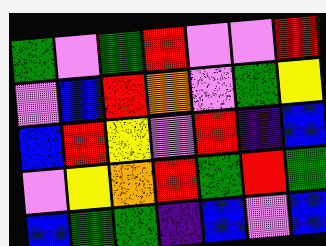[["green", "violet", "green", "red", "violet", "violet", "red"], ["violet", "blue", "red", "orange", "violet", "green", "yellow"], ["blue", "red", "yellow", "violet", "red", "indigo", "blue"], ["violet", "yellow", "orange", "red", "green", "red", "green"], ["blue", "green", "green", "indigo", "blue", "violet", "blue"]]